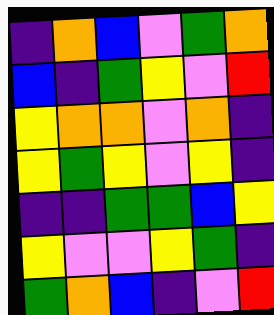[["indigo", "orange", "blue", "violet", "green", "orange"], ["blue", "indigo", "green", "yellow", "violet", "red"], ["yellow", "orange", "orange", "violet", "orange", "indigo"], ["yellow", "green", "yellow", "violet", "yellow", "indigo"], ["indigo", "indigo", "green", "green", "blue", "yellow"], ["yellow", "violet", "violet", "yellow", "green", "indigo"], ["green", "orange", "blue", "indigo", "violet", "red"]]